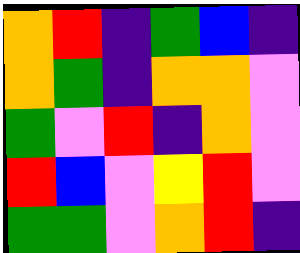[["orange", "red", "indigo", "green", "blue", "indigo"], ["orange", "green", "indigo", "orange", "orange", "violet"], ["green", "violet", "red", "indigo", "orange", "violet"], ["red", "blue", "violet", "yellow", "red", "violet"], ["green", "green", "violet", "orange", "red", "indigo"]]